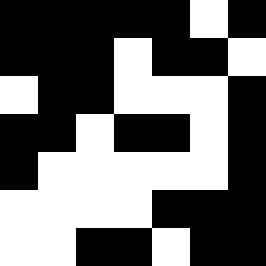[["black", "black", "black", "black", "black", "white", "black"], ["black", "black", "black", "white", "black", "black", "white"], ["white", "black", "black", "white", "white", "white", "black"], ["black", "black", "white", "black", "black", "white", "black"], ["black", "white", "white", "white", "white", "white", "black"], ["white", "white", "white", "white", "black", "black", "black"], ["white", "white", "black", "black", "white", "black", "black"]]